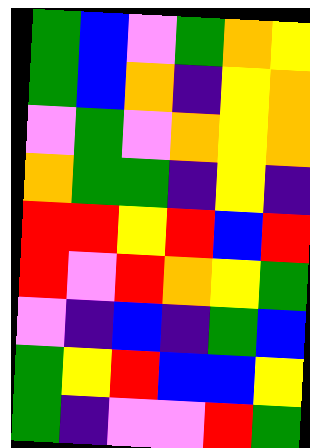[["green", "blue", "violet", "green", "orange", "yellow"], ["green", "blue", "orange", "indigo", "yellow", "orange"], ["violet", "green", "violet", "orange", "yellow", "orange"], ["orange", "green", "green", "indigo", "yellow", "indigo"], ["red", "red", "yellow", "red", "blue", "red"], ["red", "violet", "red", "orange", "yellow", "green"], ["violet", "indigo", "blue", "indigo", "green", "blue"], ["green", "yellow", "red", "blue", "blue", "yellow"], ["green", "indigo", "violet", "violet", "red", "green"]]